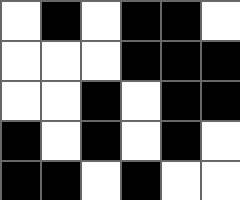[["white", "black", "white", "black", "black", "white"], ["white", "white", "white", "black", "black", "black"], ["white", "white", "black", "white", "black", "black"], ["black", "white", "black", "white", "black", "white"], ["black", "black", "white", "black", "white", "white"]]